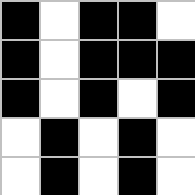[["black", "white", "black", "black", "white"], ["black", "white", "black", "black", "black"], ["black", "white", "black", "white", "black"], ["white", "black", "white", "black", "white"], ["white", "black", "white", "black", "white"]]